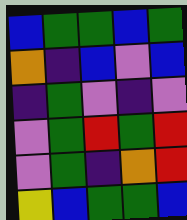[["blue", "green", "green", "blue", "green"], ["orange", "indigo", "blue", "violet", "blue"], ["indigo", "green", "violet", "indigo", "violet"], ["violet", "green", "red", "green", "red"], ["violet", "green", "indigo", "orange", "red"], ["yellow", "blue", "green", "green", "blue"]]